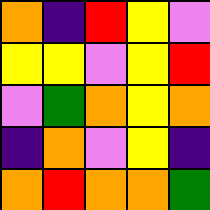[["orange", "indigo", "red", "yellow", "violet"], ["yellow", "yellow", "violet", "yellow", "red"], ["violet", "green", "orange", "yellow", "orange"], ["indigo", "orange", "violet", "yellow", "indigo"], ["orange", "red", "orange", "orange", "green"]]